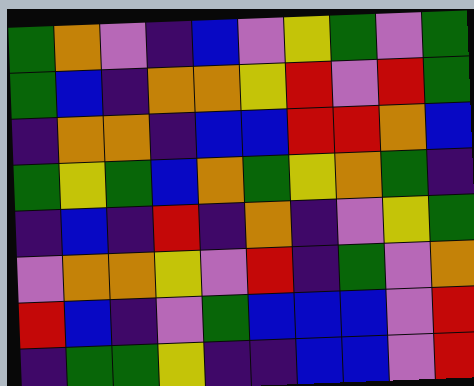[["green", "orange", "violet", "indigo", "blue", "violet", "yellow", "green", "violet", "green"], ["green", "blue", "indigo", "orange", "orange", "yellow", "red", "violet", "red", "green"], ["indigo", "orange", "orange", "indigo", "blue", "blue", "red", "red", "orange", "blue"], ["green", "yellow", "green", "blue", "orange", "green", "yellow", "orange", "green", "indigo"], ["indigo", "blue", "indigo", "red", "indigo", "orange", "indigo", "violet", "yellow", "green"], ["violet", "orange", "orange", "yellow", "violet", "red", "indigo", "green", "violet", "orange"], ["red", "blue", "indigo", "violet", "green", "blue", "blue", "blue", "violet", "red"], ["indigo", "green", "green", "yellow", "indigo", "indigo", "blue", "blue", "violet", "red"]]